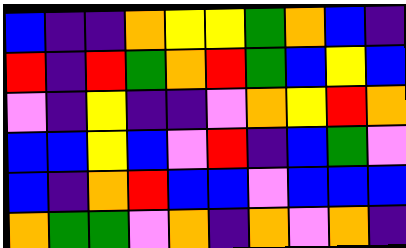[["blue", "indigo", "indigo", "orange", "yellow", "yellow", "green", "orange", "blue", "indigo"], ["red", "indigo", "red", "green", "orange", "red", "green", "blue", "yellow", "blue"], ["violet", "indigo", "yellow", "indigo", "indigo", "violet", "orange", "yellow", "red", "orange"], ["blue", "blue", "yellow", "blue", "violet", "red", "indigo", "blue", "green", "violet"], ["blue", "indigo", "orange", "red", "blue", "blue", "violet", "blue", "blue", "blue"], ["orange", "green", "green", "violet", "orange", "indigo", "orange", "violet", "orange", "indigo"]]